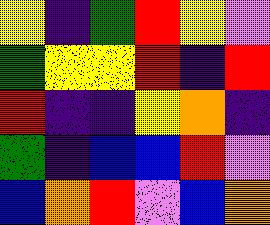[["yellow", "indigo", "green", "red", "yellow", "violet"], ["green", "yellow", "yellow", "red", "indigo", "red"], ["red", "indigo", "indigo", "yellow", "orange", "indigo"], ["green", "indigo", "blue", "blue", "red", "violet"], ["blue", "orange", "red", "violet", "blue", "orange"]]